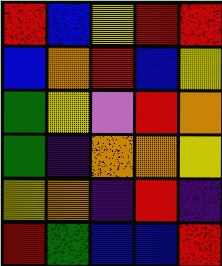[["red", "blue", "yellow", "red", "red"], ["blue", "orange", "red", "blue", "yellow"], ["green", "yellow", "violet", "red", "orange"], ["green", "indigo", "orange", "orange", "yellow"], ["yellow", "orange", "indigo", "red", "indigo"], ["red", "green", "blue", "blue", "red"]]